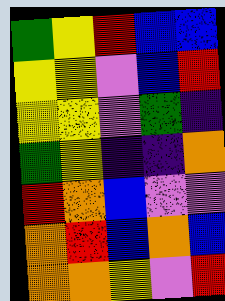[["green", "yellow", "red", "blue", "blue"], ["yellow", "yellow", "violet", "blue", "red"], ["yellow", "yellow", "violet", "green", "indigo"], ["green", "yellow", "indigo", "indigo", "orange"], ["red", "orange", "blue", "violet", "violet"], ["orange", "red", "blue", "orange", "blue"], ["orange", "orange", "yellow", "violet", "red"]]